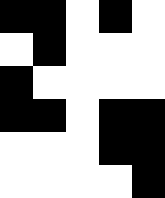[["black", "black", "white", "black", "white"], ["white", "black", "white", "white", "white"], ["black", "white", "white", "white", "white"], ["black", "black", "white", "black", "black"], ["white", "white", "white", "black", "black"], ["white", "white", "white", "white", "black"]]